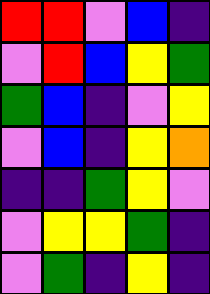[["red", "red", "violet", "blue", "indigo"], ["violet", "red", "blue", "yellow", "green"], ["green", "blue", "indigo", "violet", "yellow"], ["violet", "blue", "indigo", "yellow", "orange"], ["indigo", "indigo", "green", "yellow", "violet"], ["violet", "yellow", "yellow", "green", "indigo"], ["violet", "green", "indigo", "yellow", "indigo"]]